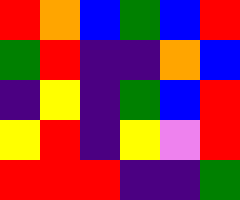[["red", "orange", "blue", "green", "blue", "red"], ["green", "red", "indigo", "indigo", "orange", "blue"], ["indigo", "yellow", "indigo", "green", "blue", "red"], ["yellow", "red", "indigo", "yellow", "violet", "red"], ["red", "red", "red", "indigo", "indigo", "green"]]